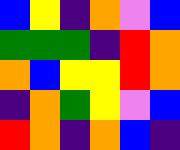[["blue", "yellow", "indigo", "orange", "violet", "blue"], ["green", "green", "green", "indigo", "red", "orange"], ["orange", "blue", "yellow", "yellow", "red", "orange"], ["indigo", "orange", "green", "yellow", "violet", "blue"], ["red", "orange", "indigo", "orange", "blue", "indigo"]]